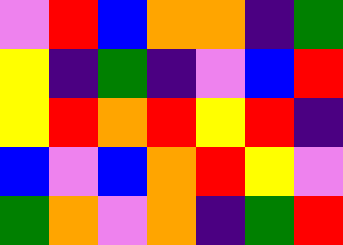[["violet", "red", "blue", "orange", "orange", "indigo", "green"], ["yellow", "indigo", "green", "indigo", "violet", "blue", "red"], ["yellow", "red", "orange", "red", "yellow", "red", "indigo"], ["blue", "violet", "blue", "orange", "red", "yellow", "violet"], ["green", "orange", "violet", "orange", "indigo", "green", "red"]]